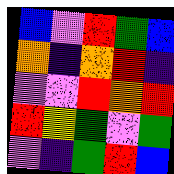[["blue", "violet", "red", "green", "blue"], ["orange", "indigo", "orange", "red", "indigo"], ["violet", "violet", "red", "orange", "red"], ["red", "yellow", "green", "violet", "green"], ["violet", "indigo", "green", "red", "blue"]]